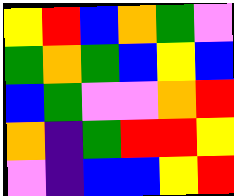[["yellow", "red", "blue", "orange", "green", "violet"], ["green", "orange", "green", "blue", "yellow", "blue"], ["blue", "green", "violet", "violet", "orange", "red"], ["orange", "indigo", "green", "red", "red", "yellow"], ["violet", "indigo", "blue", "blue", "yellow", "red"]]